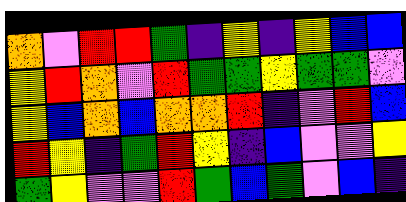[["orange", "violet", "red", "red", "green", "indigo", "yellow", "indigo", "yellow", "blue", "blue"], ["yellow", "red", "orange", "violet", "red", "green", "green", "yellow", "green", "green", "violet"], ["yellow", "blue", "orange", "blue", "orange", "orange", "red", "indigo", "violet", "red", "blue"], ["red", "yellow", "indigo", "green", "red", "yellow", "indigo", "blue", "violet", "violet", "yellow"], ["green", "yellow", "violet", "violet", "red", "green", "blue", "green", "violet", "blue", "indigo"]]